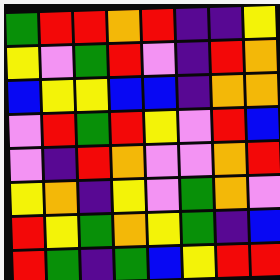[["green", "red", "red", "orange", "red", "indigo", "indigo", "yellow"], ["yellow", "violet", "green", "red", "violet", "indigo", "red", "orange"], ["blue", "yellow", "yellow", "blue", "blue", "indigo", "orange", "orange"], ["violet", "red", "green", "red", "yellow", "violet", "red", "blue"], ["violet", "indigo", "red", "orange", "violet", "violet", "orange", "red"], ["yellow", "orange", "indigo", "yellow", "violet", "green", "orange", "violet"], ["red", "yellow", "green", "orange", "yellow", "green", "indigo", "blue"], ["red", "green", "indigo", "green", "blue", "yellow", "red", "red"]]